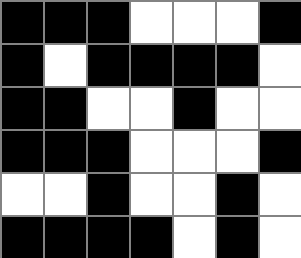[["black", "black", "black", "white", "white", "white", "black"], ["black", "white", "black", "black", "black", "black", "white"], ["black", "black", "white", "white", "black", "white", "white"], ["black", "black", "black", "white", "white", "white", "black"], ["white", "white", "black", "white", "white", "black", "white"], ["black", "black", "black", "black", "white", "black", "white"]]